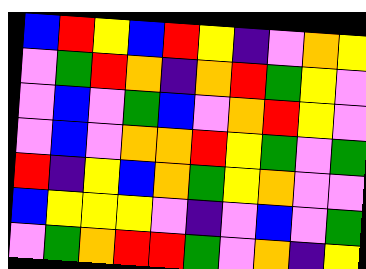[["blue", "red", "yellow", "blue", "red", "yellow", "indigo", "violet", "orange", "yellow"], ["violet", "green", "red", "orange", "indigo", "orange", "red", "green", "yellow", "violet"], ["violet", "blue", "violet", "green", "blue", "violet", "orange", "red", "yellow", "violet"], ["violet", "blue", "violet", "orange", "orange", "red", "yellow", "green", "violet", "green"], ["red", "indigo", "yellow", "blue", "orange", "green", "yellow", "orange", "violet", "violet"], ["blue", "yellow", "yellow", "yellow", "violet", "indigo", "violet", "blue", "violet", "green"], ["violet", "green", "orange", "red", "red", "green", "violet", "orange", "indigo", "yellow"]]